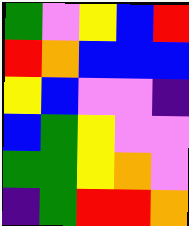[["green", "violet", "yellow", "blue", "red"], ["red", "orange", "blue", "blue", "blue"], ["yellow", "blue", "violet", "violet", "indigo"], ["blue", "green", "yellow", "violet", "violet"], ["green", "green", "yellow", "orange", "violet"], ["indigo", "green", "red", "red", "orange"]]